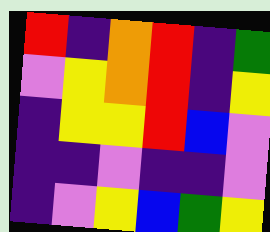[["red", "indigo", "orange", "red", "indigo", "green"], ["violet", "yellow", "orange", "red", "indigo", "yellow"], ["indigo", "yellow", "yellow", "red", "blue", "violet"], ["indigo", "indigo", "violet", "indigo", "indigo", "violet"], ["indigo", "violet", "yellow", "blue", "green", "yellow"]]